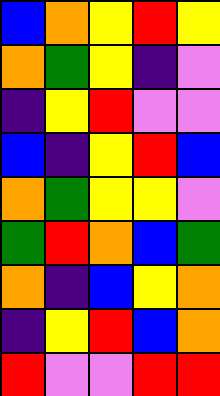[["blue", "orange", "yellow", "red", "yellow"], ["orange", "green", "yellow", "indigo", "violet"], ["indigo", "yellow", "red", "violet", "violet"], ["blue", "indigo", "yellow", "red", "blue"], ["orange", "green", "yellow", "yellow", "violet"], ["green", "red", "orange", "blue", "green"], ["orange", "indigo", "blue", "yellow", "orange"], ["indigo", "yellow", "red", "blue", "orange"], ["red", "violet", "violet", "red", "red"]]